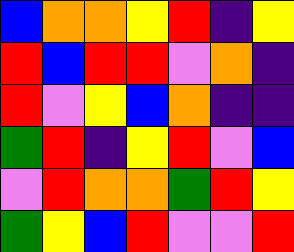[["blue", "orange", "orange", "yellow", "red", "indigo", "yellow"], ["red", "blue", "red", "red", "violet", "orange", "indigo"], ["red", "violet", "yellow", "blue", "orange", "indigo", "indigo"], ["green", "red", "indigo", "yellow", "red", "violet", "blue"], ["violet", "red", "orange", "orange", "green", "red", "yellow"], ["green", "yellow", "blue", "red", "violet", "violet", "red"]]